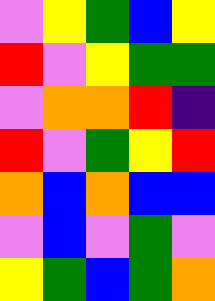[["violet", "yellow", "green", "blue", "yellow"], ["red", "violet", "yellow", "green", "green"], ["violet", "orange", "orange", "red", "indigo"], ["red", "violet", "green", "yellow", "red"], ["orange", "blue", "orange", "blue", "blue"], ["violet", "blue", "violet", "green", "violet"], ["yellow", "green", "blue", "green", "orange"]]